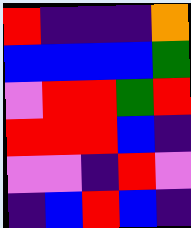[["red", "indigo", "indigo", "indigo", "orange"], ["blue", "blue", "blue", "blue", "green"], ["violet", "red", "red", "green", "red"], ["red", "red", "red", "blue", "indigo"], ["violet", "violet", "indigo", "red", "violet"], ["indigo", "blue", "red", "blue", "indigo"]]